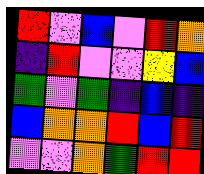[["red", "violet", "blue", "violet", "red", "orange"], ["indigo", "red", "violet", "violet", "yellow", "blue"], ["green", "violet", "green", "indigo", "blue", "indigo"], ["blue", "orange", "orange", "red", "blue", "red"], ["violet", "violet", "orange", "green", "red", "red"]]